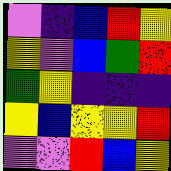[["violet", "indigo", "blue", "red", "yellow"], ["yellow", "violet", "blue", "green", "red"], ["green", "yellow", "indigo", "indigo", "indigo"], ["yellow", "blue", "yellow", "yellow", "red"], ["violet", "violet", "red", "blue", "yellow"]]